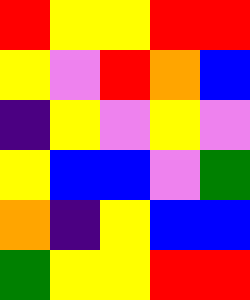[["red", "yellow", "yellow", "red", "red"], ["yellow", "violet", "red", "orange", "blue"], ["indigo", "yellow", "violet", "yellow", "violet"], ["yellow", "blue", "blue", "violet", "green"], ["orange", "indigo", "yellow", "blue", "blue"], ["green", "yellow", "yellow", "red", "red"]]